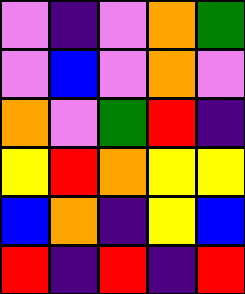[["violet", "indigo", "violet", "orange", "green"], ["violet", "blue", "violet", "orange", "violet"], ["orange", "violet", "green", "red", "indigo"], ["yellow", "red", "orange", "yellow", "yellow"], ["blue", "orange", "indigo", "yellow", "blue"], ["red", "indigo", "red", "indigo", "red"]]